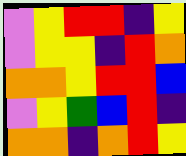[["violet", "yellow", "red", "red", "indigo", "yellow"], ["violet", "yellow", "yellow", "indigo", "red", "orange"], ["orange", "orange", "yellow", "red", "red", "blue"], ["violet", "yellow", "green", "blue", "red", "indigo"], ["orange", "orange", "indigo", "orange", "red", "yellow"]]